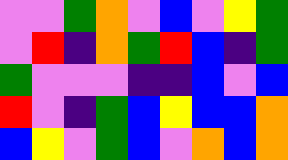[["violet", "violet", "green", "orange", "violet", "blue", "violet", "yellow", "green"], ["violet", "red", "indigo", "orange", "green", "red", "blue", "indigo", "green"], ["green", "violet", "violet", "violet", "indigo", "indigo", "blue", "violet", "blue"], ["red", "violet", "indigo", "green", "blue", "yellow", "blue", "blue", "orange"], ["blue", "yellow", "violet", "green", "blue", "violet", "orange", "blue", "orange"]]